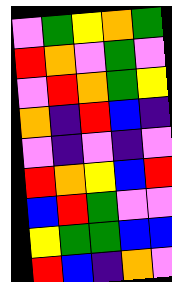[["violet", "green", "yellow", "orange", "green"], ["red", "orange", "violet", "green", "violet"], ["violet", "red", "orange", "green", "yellow"], ["orange", "indigo", "red", "blue", "indigo"], ["violet", "indigo", "violet", "indigo", "violet"], ["red", "orange", "yellow", "blue", "red"], ["blue", "red", "green", "violet", "violet"], ["yellow", "green", "green", "blue", "blue"], ["red", "blue", "indigo", "orange", "violet"]]